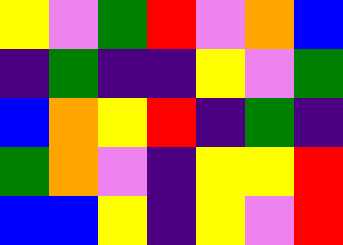[["yellow", "violet", "green", "red", "violet", "orange", "blue"], ["indigo", "green", "indigo", "indigo", "yellow", "violet", "green"], ["blue", "orange", "yellow", "red", "indigo", "green", "indigo"], ["green", "orange", "violet", "indigo", "yellow", "yellow", "red"], ["blue", "blue", "yellow", "indigo", "yellow", "violet", "red"]]